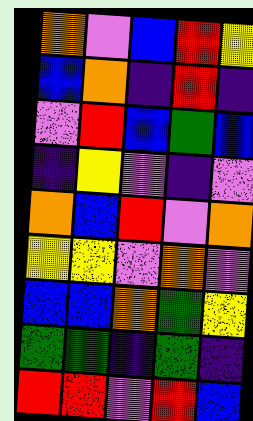[["orange", "violet", "blue", "red", "yellow"], ["blue", "orange", "indigo", "red", "indigo"], ["violet", "red", "blue", "green", "blue"], ["indigo", "yellow", "violet", "indigo", "violet"], ["orange", "blue", "red", "violet", "orange"], ["yellow", "yellow", "violet", "orange", "violet"], ["blue", "blue", "orange", "green", "yellow"], ["green", "green", "indigo", "green", "indigo"], ["red", "red", "violet", "red", "blue"]]